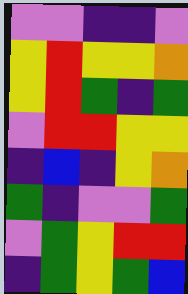[["violet", "violet", "indigo", "indigo", "violet"], ["yellow", "red", "yellow", "yellow", "orange"], ["yellow", "red", "green", "indigo", "green"], ["violet", "red", "red", "yellow", "yellow"], ["indigo", "blue", "indigo", "yellow", "orange"], ["green", "indigo", "violet", "violet", "green"], ["violet", "green", "yellow", "red", "red"], ["indigo", "green", "yellow", "green", "blue"]]